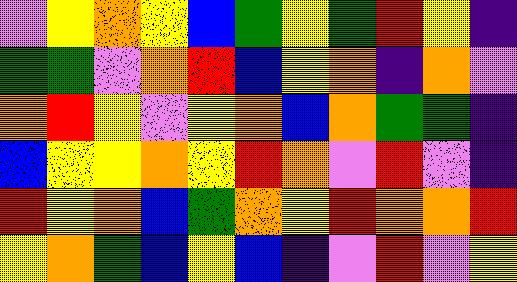[["violet", "yellow", "orange", "yellow", "blue", "green", "yellow", "green", "red", "yellow", "indigo"], ["green", "green", "violet", "orange", "red", "blue", "yellow", "orange", "indigo", "orange", "violet"], ["orange", "red", "yellow", "violet", "yellow", "orange", "blue", "orange", "green", "green", "indigo"], ["blue", "yellow", "yellow", "orange", "yellow", "red", "orange", "violet", "red", "violet", "indigo"], ["red", "yellow", "orange", "blue", "green", "orange", "yellow", "red", "orange", "orange", "red"], ["yellow", "orange", "green", "blue", "yellow", "blue", "indigo", "violet", "red", "violet", "yellow"]]